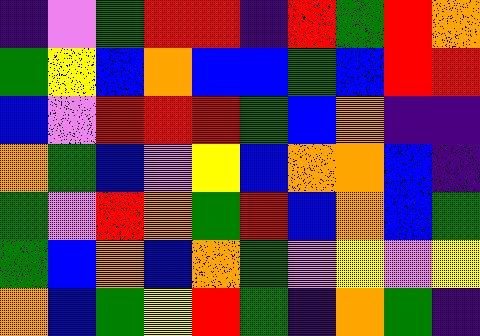[["indigo", "violet", "green", "red", "red", "indigo", "red", "green", "red", "orange"], ["green", "yellow", "blue", "orange", "blue", "blue", "green", "blue", "red", "red"], ["blue", "violet", "red", "red", "red", "green", "blue", "orange", "indigo", "indigo"], ["orange", "green", "blue", "violet", "yellow", "blue", "orange", "orange", "blue", "indigo"], ["green", "violet", "red", "orange", "green", "red", "blue", "orange", "blue", "green"], ["green", "blue", "orange", "blue", "orange", "green", "violet", "yellow", "violet", "yellow"], ["orange", "blue", "green", "yellow", "red", "green", "indigo", "orange", "green", "indigo"]]